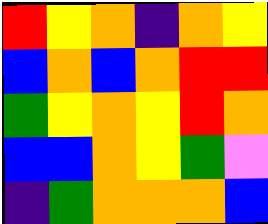[["red", "yellow", "orange", "indigo", "orange", "yellow"], ["blue", "orange", "blue", "orange", "red", "red"], ["green", "yellow", "orange", "yellow", "red", "orange"], ["blue", "blue", "orange", "yellow", "green", "violet"], ["indigo", "green", "orange", "orange", "orange", "blue"]]